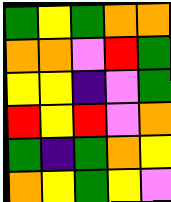[["green", "yellow", "green", "orange", "orange"], ["orange", "orange", "violet", "red", "green"], ["yellow", "yellow", "indigo", "violet", "green"], ["red", "yellow", "red", "violet", "orange"], ["green", "indigo", "green", "orange", "yellow"], ["orange", "yellow", "green", "yellow", "violet"]]